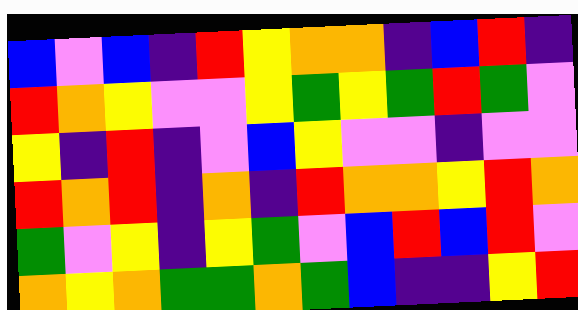[["blue", "violet", "blue", "indigo", "red", "yellow", "orange", "orange", "indigo", "blue", "red", "indigo"], ["red", "orange", "yellow", "violet", "violet", "yellow", "green", "yellow", "green", "red", "green", "violet"], ["yellow", "indigo", "red", "indigo", "violet", "blue", "yellow", "violet", "violet", "indigo", "violet", "violet"], ["red", "orange", "red", "indigo", "orange", "indigo", "red", "orange", "orange", "yellow", "red", "orange"], ["green", "violet", "yellow", "indigo", "yellow", "green", "violet", "blue", "red", "blue", "red", "violet"], ["orange", "yellow", "orange", "green", "green", "orange", "green", "blue", "indigo", "indigo", "yellow", "red"]]